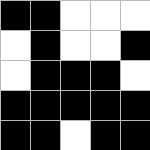[["black", "black", "white", "white", "white"], ["white", "black", "white", "white", "black"], ["white", "black", "black", "black", "white"], ["black", "black", "black", "black", "black"], ["black", "black", "white", "black", "black"]]